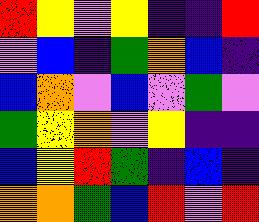[["red", "yellow", "violet", "yellow", "indigo", "indigo", "red"], ["violet", "blue", "indigo", "green", "orange", "blue", "indigo"], ["blue", "orange", "violet", "blue", "violet", "green", "violet"], ["green", "yellow", "orange", "violet", "yellow", "indigo", "indigo"], ["blue", "yellow", "red", "green", "indigo", "blue", "indigo"], ["orange", "orange", "green", "blue", "red", "violet", "red"]]